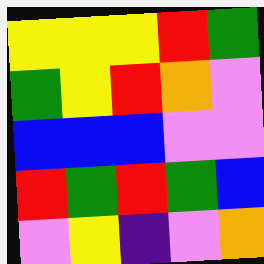[["yellow", "yellow", "yellow", "red", "green"], ["green", "yellow", "red", "orange", "violet"], ["blue", "blue", "blue", "violet", "violet"], ["red", "green", "red", "green", "blue"], ["violet", "yellow", "indigo", "violet", "orange"]]